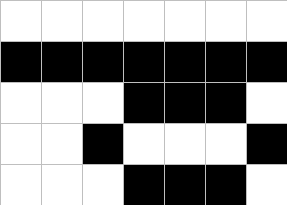[["white", "white", "white", "white", "white", "white", "white"], ["black", "black", "black", "black", "black", "black", "black"], ["white", "white", "white", "black", "black", "black", "white"], ["white", "white", "black", "white", "white", "white", "black"], ["white", "white", "white", "black", "black", "black", "white"]]